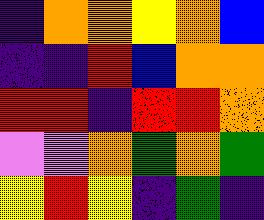[["indigo", "orange", "orange", "yellow", "orange", "blue"], ["indigo", "indigo", "red", "blue", "orange", "orange"], ["red", "red", "indigo", "red", "red", "orange"], ["violet", "violet", "orange", "green", "orange", "green"], ["yellow", "red", "yellow", "indigo", "green", "indigo"]]